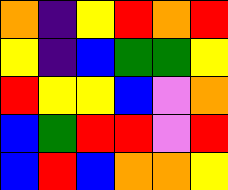[["orange", "indigo", "yellow", "red", "orange", "red"], ["yellow", "indigo", "blue", "green", "green", "yellow"], ["red", "yellow", "yellow", "blue", "violet", "orange"], ["blue", "green", "red", "red", "violet", "red"], ["blue", "red", "blue", "orange", "orange", "yellow"]]